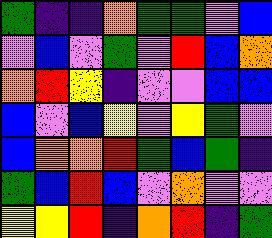[["green", "indigo", "indigo", "orange", "green", "green", "violet", "blue"], ["violet", "blue", "violet", "green", "violet", "red", "blue", "orange"], ["orange", "red", "yellow", "indigo", "violet", "violet", "blue", "blue"], ["blue", "violet", "blue", "yellow", "violet", "yellow", "green", "violet"], ["blue", "orange", "orange", "red", "green", "blue", "green", "indigo"], ["green", "blue", "red", "blue", "violet", "orange", "violet", "violet"], ["yellow", "yellow", "red", "indigo", "orange", "red", "indigo", "green"]]